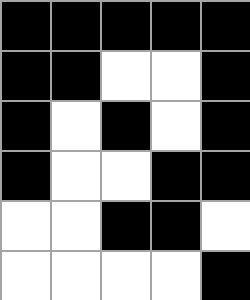[["black", "black", "black", "black", "black"], ["black", "black", "white", "white", "black"], ["black", "white", "black", "white", "black"], ["black", "white", "white", "black", "black"], ["white", "white", "black", "black", "white"], ["white", "white", "white", "white", "black"]]